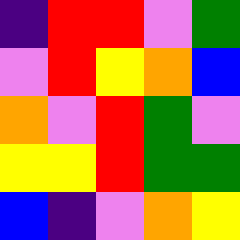[["indigo", "red", "red", "violet", "green"], ["violet", "red", "yellow", "orange", "blue"], ["orange", "violet", "red", "green", "violet"], ["yellow", "yellow", "red", "green", "green"], ["blue", "indigo", "violet", "orange", "yellow"]]